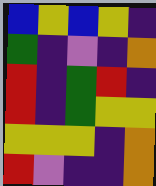[["blue", "yellow", "blue", "yellow", "indigo"], ["green", "indigo", "violet", "indigo", "orange"], ["red", "indigo", "green", "red", "indigo"], ["red", "indigo", "green", "yellow", "yellow"], ["yellow", "yellow", "yellow", "indigo", "orange"], ["red", "violet", "indigo", "indigo", "orange"]]